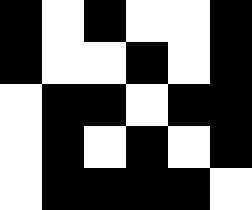[["black", "white", "black", "white", "white", "black"], ["black", "white", "white", "black", "white", "black"], ["white", "black", "black", "white", "black", "black"], ["white", "black", "white", "black", "white", "black"], ["white", "black", "black", "black", "black", "white"]]